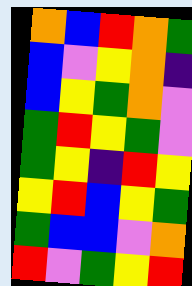[["orange", "blue", "red", "orange", "green"], ["blue", "violet", "yellow", "orange", "indigo"], ["blue", "yellow", "green", "orange", "violet"], ["green", "red", "yellow", "green", "violet"], ["green", "yellow", "indigo", "red", "yellow"], ["yellow", "red", "blue", "yellow", "green"], ["green", "blue", "blue", "violet", "orange"], ["red", "violet", "green", "yellow", "red"]]